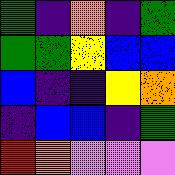[["green", "indigo", "orange", "indigo", "green"], ["green", "green", "yellow", "blue", "blue"], ["blue", "indigo", "indigo", "yellow", "orange"], ["indigo", "blue", "blue", "indigo", "green"], ["red", "orange", "violet", "violet", "violet"]]